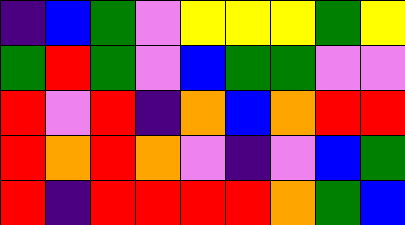[["indigo", "blue", "green", "violet", "yellow", "yellow", "yellow", "green", "yellow"], ["green", "red", "green", "violet", "blue", "green", "green", "violet", "violet"], ["red", "violet", "red", "indigo", "orange", "blue", "orange", "red", "red"], ["red", "orange", "red", "orange", "violet", "indigo", "violet", "blue", "green"], ["red", "indigo", "red", "red", "red", "red", "orange", "green", "blue"]]